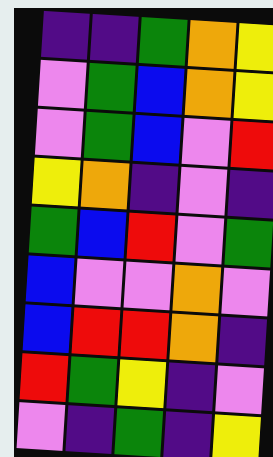[["indigo", "indigo", "green", "orange", "yellow"], ["violet", "green", "blue", "orange", "yellow"], ["violet", "green", "blue", "violet", "red"], ["yellow", "orange", "indigo", "violet", "indigo"], ["green", "blue", "red", "violet", "green"], ["blue", "violet", "violet", "orange", "violet"], ["blue", "red", "red", "orange", "indigo"], ["red", "green", "yellow", "indigo", "violet"], ["violet", "indigo", "green", "indigo", "yellow"]]